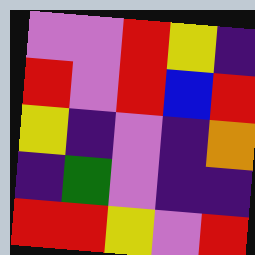[["violet", "violet", "red", "yellow", "indigo"], ["red", "violet", "red", "blue", "red"], ["yellow", "indigo", "violet", "indigo", "orange"], ["indigo", "green", "violet", "indigo", "indigo"], ["red", "red", "yellow", "violet", "red"]]